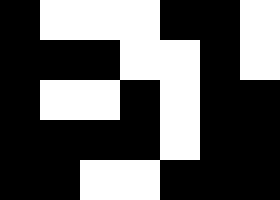[["black", "white", "white", "white", "black", "black", "white"], ["black", "black", "black", "white", "white", "black", "white"], ["black", "white", "white", "black", "white", "black", "black"], ["black", "black", "black", "black", "white", "black", "black"], ["black", "black", "white", "white", "black", "black", "black"]]